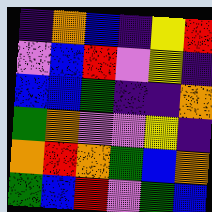[["indigo", "orange", "blue", "indigo", "yellow", "red"], ["violet", "blue", "red", "violet", "yellow", "indigo"], ["blue", "blue", "green", "indigo", "indigo", "orange"], ["green", "orange", "violet", "violet", "yellow", "indigo"], ["orange", "red", "orange", "green", "blue", "orange"], ["green", "blue", "red", "violet", "green", "blue"]]